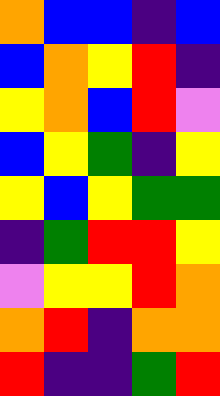[["orange", "blue", "blue", "indigo", "blue"], ["blue", "orange", "yellow", "red", "indigo"], ["yellow", "orange", "blue", "red", "violet"], ["blue", "yellow", "green", "indigo", "yellow"], ["yellow", "blue", "yellow", "green", "green"], ["indigo", "green", "red", "red", "yellow"], ["violet", "yellow", "yellow", "red", "orange"], ["orange", "red", "indigo", "orange", "orange"], ["red", "indigo", "indigo", "green", "red"]]